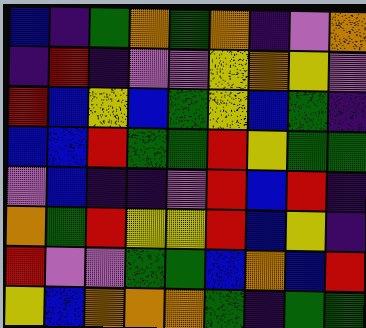[["blue", "indigo", "green", "orange", "green", "orange", "indigo", "violet", "orange"], ["indigo", "red", "indigo", "violet", "violet", "yellow", "orange", "yellow", "violet"], ["red", "blue", "yellow", "blue", "green", "yellow", "blue", "green", "indigo"], ["blue", "blue", "red", "green", "green", "red", "yellow", "green", "green"], ["violet", "blue", "indigo", "indigo", "violet", "red", "blue", "red", "indigo"], ["orange", "green", "red", "yellow", "yellow", "red", "blue", "yellow", "indigo"], ["red", "violet", "violet", "green", "green", "blue", "orange", "blue", "red"], ["yellow", "blue", "orange", "orange", "orange", "green", "indigo", "green", "green"]]